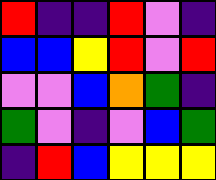[["red", "indigo", "indigo", "red", "violet", "indigo"], ["blue", "blue", "yellow", "red", "violet", "red"], ["violet", "violet", "blue", "orange", "green", "indigo"], ["green", "violet", "indigo", "violet", "blue", "green"], ["indigo", "red", "blue", "yellow", "yellow", "yellow"]]